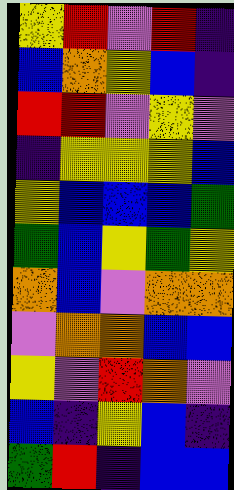[["yellow", "red", "violet", "red", "indigo"], ["blue", "orange", "yellow", "blue", "indigo"], ["red", "red", "violet", "yellow", "violet"], ["indigo", "yellow", "yellow", "yellow", "blue"], ["yellow", "blue", "blue", "blue", "green"], ["green", "blue", "yellow", "green", "yellow"], ["orange", "blue", "violet", "orange", "orange"], ["violet", "orange", "orange", "blue", "blue"], ["yellow", "violet", "red", "orange", "violet"], ["blue", "indigo", "yellow", "blue", "indigo"], ["green", "red", "indigo", "blue", "blue"]]